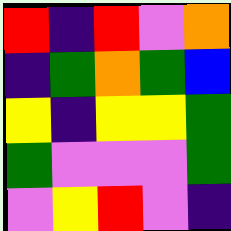[["red", "indigo", "red", "violet", "orange"], ["indigo", "green", "orange", "green", "blue"], ["yellow", "indigo", "yellow", "yellow", "green"], ["green", "violet", "violet", "violet", "green"], ["violet", "yellow", "red", "violet", "indigo"]]